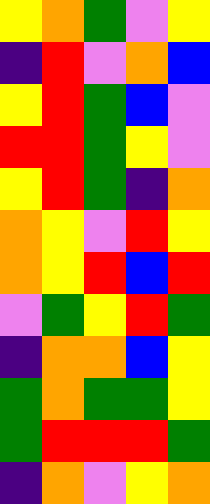[["yellow", "orange", "green", "violet", "yellow"], ["indigo", "red", "violet", "orange", "blue"], ["yellow", "red", "green", "blue", "violet"], ["red", "red", "green", "yellow", "violet"], ["yellow", "red", "green", "indigo", "orange"], ["orange", "yellow", "violet", "red", "yellow"], ["orange", "yellow", "red", "blue", "red"], ["violet", "green", "yellow", "red", "green"], ["indigo", "orange", "orange", "blue", "yellow"], ["green", "orange", "green", "green", "yellow"], ["green", "red", "red", "red", "green"], ["indigo", "orange", "violet", "yellow", "orange"]]